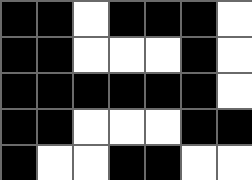[["black", "black", "white", "black", "black", "black", "white"], ["black", "black", "white", "white", "white", "black", "white"], ["black", "black", "black", "black", "black", "black", "white"], ["black", "black", "white", "white", "white", "black", "black"], ["black", "white", "white", "black", "black", "white", "white"]]